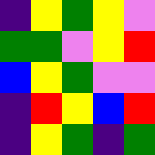[["indigo", "yellow", "green", "yellow", "violet"], ["green", "green", "violet", "yellow", "red"], ["blue", "yellow", "green", "violet", "violet"], ["indigo", "red", "yellow", "blue", "red"], ["indigo", "yellow", "green", "indigo", "green"]]